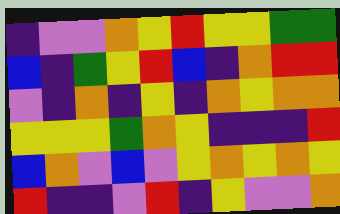[["indigo", "violet", "violet", "orange", "yellow", "red", "yellow", "yellow", "green", "green"], ["blue", "indigo", "green", "yellow", "red", "blue", "indigo", "orange", "red", "red"], ["violet", "indigo", "orange", "indigo", "yellow", "indigo", "orange", "yellow", "orange", "orange"], ["yellow", "yellow", "yellow", "green", "orange", "yellow", "indigo", "indigo", "indigo", "red"], ["blue", "orange", "violet", "blue", "violet", "yellow", "orange", "yellow", "orange", "yellow"], ["red", "indigo", "indigo", "violet", "red", "indigo", "yellow", "violet", "violet", "orange"]]